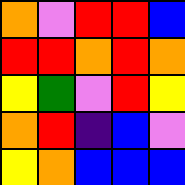[["orange", "violet", "red", "red", "blue"], ["red", "red", "orange", "red", "orange"], ["yellow", "green", "violet", "red", "yellow"], ["orange", "red", "indigo", "blue", "violet"], ["yellow", "orange", "blue", "blue", "blue"]]